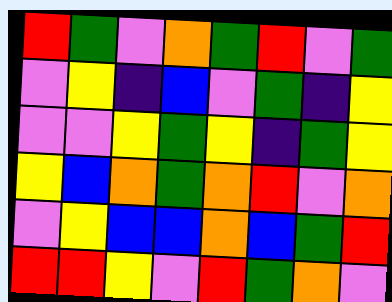[["red", "green", "violet", "orange", "green", "red", "violet", "green"], ["violet", "yellow", "indigo", "blue", "violet", "green", "indigo", "yellow"], ["violet", "violet", "yellow", "green", "yellow", "indigo", "green", "yellow"], ["yellow", "blue", "orange", "green", "orange", "red", "violet", "orange"], ["violet", "yellow", "blue", "blue", "orange", "blue", "green", "red"], ["red", "red", "yellow", "violet", "red", "green", "orange", "violet"]]